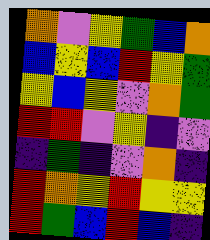[["orange", "violet", "yellow", "green", "blue", "orange"], ["blue", "yellow", "blue", "red", "yellow", "green"], ["yellow", "blue", "yellow", "violet", "orange", "green"], ["red", "red", "violet", "yellow", "indigo", "violet"], ["indigo", "green", "indigo", "violet", "orange", "indigo"], ["red", "orange", "yellow", "red", "yellow", "yellow"], ["red", "green", "blue", "red", "blue", "indigo"]]